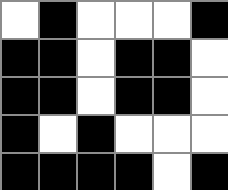[["white", "black", "white", "white", "white", "black"], ["black", "black", "white", "black", "black", "white"], ["black", "black", "white", "black", "black", "white"], ["black", "white", "black", "white", "white", "white"], ["black", "black", "black", "black", "white", "black"]]